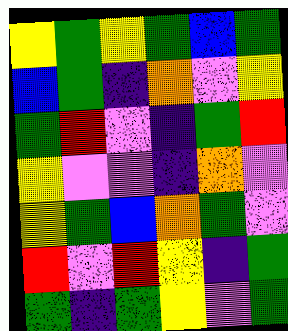[["yellow", "green", "yellow", "green", "blue", "green"], ["blue", "green", "indigo", "orange", "violet", "yellow"], ["green", "red", "violet", "indigo", "green", "red"], ["yellow", "violet", "violet", "indigo", "orange", "violet"], ["yellow", "green", "blue", "orange", "green", "violet"], ["red", "violet", "red", "yellow", "indigo", "green"], ["green", "indigo", "green", "yellow", "violet", "green"]]